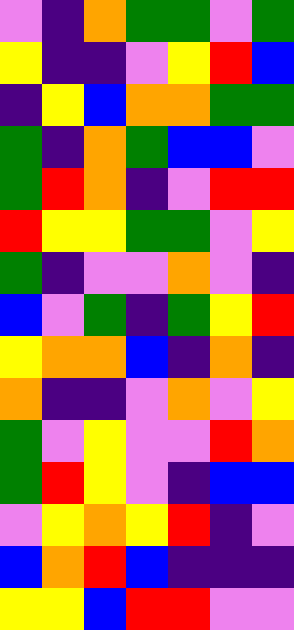[["violet", "indigo", "orange", "green", "green", "violet", "green"], ["yellow", "indigo", "indigo", "violet", "yellow", "red", "blue"], ["indigo", "yellow", "blue", "orange", "orange", "green", "green"], ["green", "indigo", "orange", "green", "blue", "blue", "violet"], ["green", "red", "orange", "indigo", "violet", "red", "red"], ["red", "yellow", "yellow", "green", "green", "violet", "yellow"], ["green", "indigo", "violet", "violet", "orange", "violet", "indigo"], ["blue", "violet", "green", "indigo", "green", "yellow", "red"], ["yellow", "orange", "orange", "blue", "indigo", "orange", "indigo"], ["orange", "indigo", "indigo", "violet", "orange", "violet", "yellow"], ["green", "violet", "yellow", "violet", "violet", "red", "orange"], ["green", "red", "yellow", "violet", "indigo", "blue", "blue"], ["violet", "yellow", "orange", "yellow", "red", "indigo", "violet"], ["blue", "orange", "red", "blue", "indigo", "indigo", "indigo"], ["yellow", "yellow", "blue", "red", "red", "violet", "violet"]]